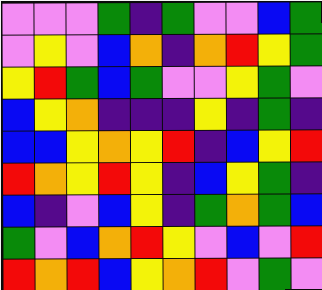[["violet", "violet", "violet", "green", "indigo", "green", "violet", "violet", "blue", "green"], ["violet", "yellow", "violet", "blue", "orange", "indigo", "orange", "red", "yellow", "green"], ["yellow", "red", "green", "blue", "green", "violet", "violet", "yellow", "green", "violet"], ["blue", "yellow", "orange", "indigo", "indigo", "indigo", "yellow", "indigo", "green", "indigo"], ["blue", "blue", "yellow", "orange", "yellow", "red", "indigo", "blue", "yellow", "red"], ["red", "orange", "yellow", "red", "yellow", "indigo", "blue", "yellow", "green", "indigo"], ["blue", "indigo", "violet", "blue", "yellow", "indigo", "green", "orange", "green", "blue"], ["green", "violet", "blue", "orange", "red", "yellow", "violet", "blue", "violet", "red"], ["red", "orange", "red", "blue", "yellow", "orange", "red", "violet", "green", "violet"]]